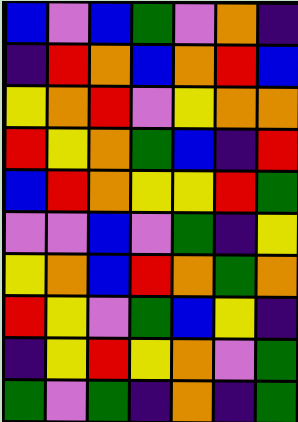[["blue", "violet", "blue", "green", "violet", "orange", "indigo"], ["indigo", "red", "orange", "blue", "orange", "red", "blue"], ["yellow", "orange", "red", "violet", "yellow", "orange", "orange"], ["red", "yellow", "orange", "green", "blue", "indigo", "red"], ["blue", "red", "orange", "yellow", "yellow", "red", "green"], ["violet", "violet", "blue", "violet", "green", "indigo", "yellow"], ["yellow", "orange", "blue", "red", "orange", "green", "orange"], ["red", "yellow", "violet", "green", "blue", "yellow", "indigo"], ["indigo", "yellow", "red", "yellow", "orange", "violet", "green"], ["green", "violet", "green", "indigo", "orange", "indigo", "green"]]